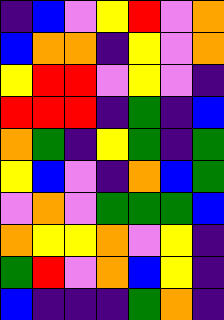[["indigo", "blue", "violet", "yellow", "red", "violet", "orange"], ["blue", "orange", "orange", "indigo", "yellow", "violet", "orange"], ["yellow", "red", "red", "violet", "yellow", "violet", "indigo"], ["red", "red", "red", "indigo", "green", "indigo", "blue"], ["orange", "green", "indigo", "yellow", "green", "indigo", "green"], ["yellow", "blue", "violet", "indigo", "orange", "blue", "green"], ["violet", "orange", "violet", "green", "green", "green", "blue"], ["orange", "yellow", "yellow", "orange", "violet", "yellow", "indigo"], ["green", "red", "violet", "orange", "blue", "yellow", "indigo"], ["blue", "indigo", "indigo", "indigo", "green", "orange", "indigo"]]